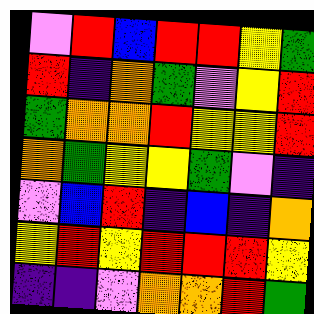[["violet", "red", "blue", "red", "red", "yellow", "green"], ["red", "indigo", "orange", "green", "violet", "yellow", "red"], ["green", "orange", "orange", "red", "yellow", "yellow", "red"], ["orange", "green", "yellow", "yellow", "green", "violet", "indigo"], ["violet", "blue", "red", "indigo", "blue", "indigo", "orange"], ["yellow", "red", "yellow", "red", "red", "red", "yellow"], ["indigo", "indigo", "violet", "orange", "orange", "red", "green"]]